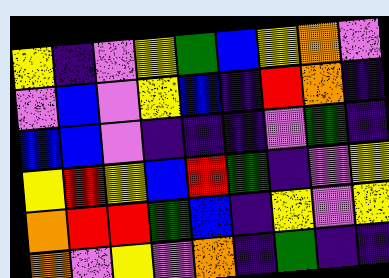[["yellow", "indigo", "violet", "yellow", "green", "blue", "yellow", "orange", "violet"], ["violet", "blue", "violet", "yellow", "blue", "indigo", "red", "orange", "indigo"], ["blue", "blue", "violet", "indigo", "indigo", "indigo", "violet", "green", "indigo"], ["yellow", "red", "yellow", "blue", "red", "green", "indigo", "violet", "yellow"], ["orange", "red", "red", "green", "blue", "indigo", "yellow", "violet", "yellow"], ["orange", "violet", "yellow", "violet", "orange", "indigo", "green", "indigo", "indigo"]]